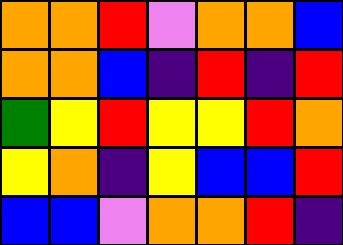[["orange", "orange", "red", "violet", "orange", "orange", "blue"], ["orange", "orange", "blue", "indigo", "red", "indigo", "red"], ["green", "yellow", "red", "yellow", "yellow", "red", "orange"], ["yellow", "orange", "indigo", "yellow", "blue", "blue", "red"], ["blue", "blue", "violet", "orange", "orange", "red", "indigo"]]